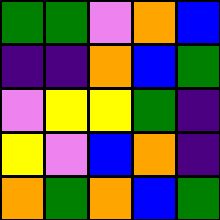[["green", "green", "violet", "orange", "blue"], ["indigo", "indigo", "orange", "blue", "green"], ["violet", "yellow", "yellow", "green", "indigo"], ["yellow", "violet", "blue", "orange", "indigo"], ["orange", "green", "orange", "blue", "green"]]